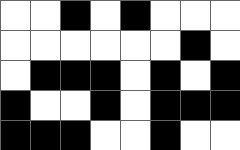[["white", "white", "black", "white", "black", "white", "white", "white"], ["white", "white", "white", "white", "white", "white", "black", "white"], ["white", "black", "black", "black", "white", "black", "white", "black"], ["black", "white", "white", "black", "white", "black", "black", "black"], ["black", "black", "black", "white", "white", "black", "white", "white"]]